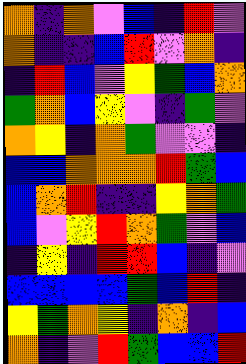[["orange", "indigo", "orange", "violet", "blue", "indigo", "red", "violet"], ["orange", "indigo", "indigo", "blue", "red", "violet", "orange", "indigo"], ["indigo", "red", "blue", "violet", "yellow", "green", "blue", "orange"], ["green", "orange", "blue", "yellow", "violet", "indigo", "green", "violet"], ["orange", "yellow", "indigo", "orange", "green", "violet", "violet", "indigo"], ["blue", "blue", "orange", "orange", "orange", "red", "green", "blue"], ["blue", "orange", "red", "indigo", "indigo", "yellow", "orange", "green"], ["blue", "violet", "yellow", "red", "orange", "green", "violet", "blue"], ["indigo", "yellow", "indigo", "red", "red", "blue", "indigo", "violet"], ["blue", "blue", "blue", "blue", "green", "blue", "red", "indigo"], ["yellow", "green", "orange", "yellow", "indigo", "orange", "indigo", "blue"], ["orange", "indigo", "violet", "red", "green", "blue", "blue", "red"]]